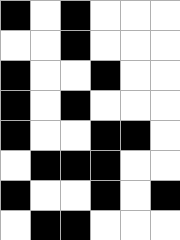[["black", "white", "black", "white", "white", "white"], ["white", "white", "black", "white", "white", "white"], ["black", "white", "white", "black", "white", "white"], ["black", "white", "black", "white", "white", "white"], ["black", "white", "white", "black", "black", "white"], ["white", "black", "black", "black", "white", "white"], ["black", "white", "white", "black", "white", "black"], ["white", "black", "black", "white", "white", "white"]]